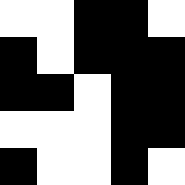[["white", "white", "black", "black", "white"], ["black", "white", "black", "black", "black"], ["black", "black", "white", "black", "black"], ["white", "white", "white", "black", "black"], ["black", "white", "white", "black", "white"]]